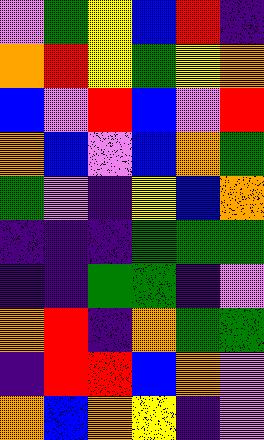[["violet", "green", "yellow", "blue", "red", "indigo"], ["orange", "red", "yellow", "green", "yellow", "orange"], ["blue", "violet", "red", "blue", "violet", "red"], ["orange", "blue", "violet", "blue", "orange", "green"], ["green", "violet", "indigo", "yellow", "blue", "orange"], ["indigo", "indigo", "indigo", "green", "green", "green"], ["indigo", "indigo", "green", "green", "indigo", "violet"], ["orange", "red", "indigo", "orange", "green", "green"], ["indigo", "red", "red", "blue", "orange", "violet"], ["orange", "blue", "orange", "yellow", "indigo", "violet"]]